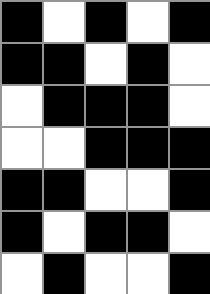[["black", "white", "black", "white", "black"], ["black", "black", "white", "black", "white"], ["white", "black", "black", "black", "white"], ["white", "white", "black", "black", "black"], ["black", "black", "white", "white", "black"], ["black", "white", "black", "black", "white"], ["white", "black", "white", "white", "black"]]